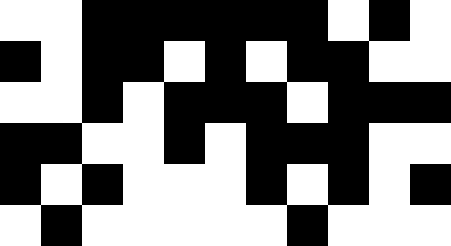[["white", "white", "black", "black", "black", "black", "black", "black", "white", "black", "white"], ["black", "white", "black", "black", "white", "black", "white", "black", "black", "white", "white"], ["white", "white", "black", "white", "black", "black", "black", "white", "black", "black", "black"], ["black", "black", "white", "white", "black", "white", "black", "black", "black", "white", "white"], ["black", "white", "black", "white", "white", "white", "black", "white", "black", "white", "black"], ["white", "black", "white", "white", "white", "white", "white", "black", "white", "white", "white"]]